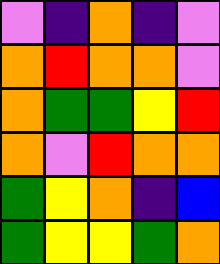[["violet", "indigo", "orange", "indigo", "violet"], ["orange", "red", "orange", "orange", "violet"], ["orange", "green", "green", "yellow", "red"], ["orange", "violet", "red", "orange", "orange"], ["green", "yellow", "orange", "indigo", "blue"], ["green", "yellow", "yellow", "green", "orange"]]